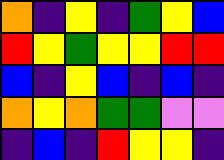[["orange", "indigo", "yellow", "indigo", "green", "yellow", "blue"], ["red", "yellow", "green", "yellow", "yellow", "red", "red"], ["blue", "indigo", "yellow", "blue", "indigo", "blue", "indigo"], ["orange", "yellow", "orange", "green", "green", "violet", "violet"], ["indigo", "blue", "indigo", "red", "yellow", "yellow", "indigo"]]